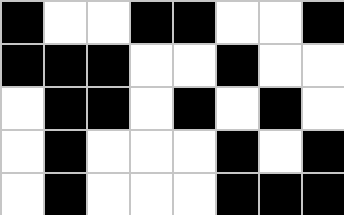[["black", "white", "white", "black", "black", "white", "white", "black"], ["black", "black", "black", "white", "white", "black", "white", "white"], ["white", "black", "black", "white", "black", "white", "black", "white"], ["white", "black", "white", "white", "white", "black", "white", "black"], ["white", "black", "white", "white", "white", "black", "black", "black"]]